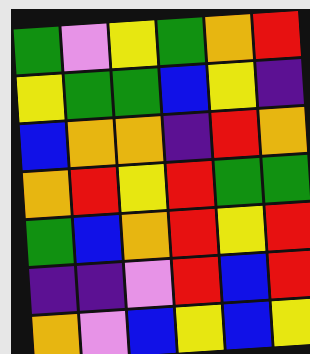[["green", "violet", "yellow", "green", "orange", "red"], ["yellow", "green", "green", "blue", "yellow", "indigo"], ["blue", "orange", "orange", "indigo", "red", "orange"], ["orange", "red", "yellow", "red", "green", "green"], ["green", "blue", "orange", "red", "yellow", "red"], ["indigo", "indigo", "violet", "red", "blue", "red"], ["orange", "violet", "blue", "yellow", "blue", "yellow"]]